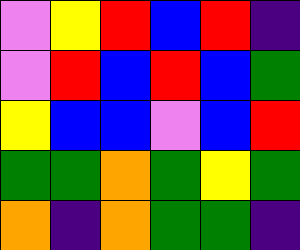[["violet", "yellow", "red", "blue", "red", "indigo"], ["violet", "red", "blue", "red", "blue", "green"], ["yellow", "blue", "blue", "violet", "blue", "red"], ["green", "green", "orange", "green", "yellow", "green"], ["orange", "indigo", "orange", "green", "green", "indigo"]]